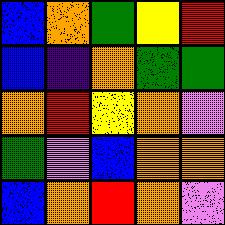[["blue", "orange", "green", "yellow", "red"], ["blue", "indigo", "orange", "green", "green"], ["orange", "red", "yellow", "orange", "violet"], ["green", "violet", "blue", "orange", "orange"], ["blue", "orange", "red", "orange", "violet"]]